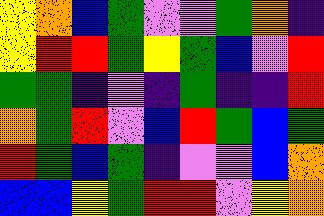[["yellow", "orange", "blue", "green", "violet", "violet", "green", "orange", "indigo"], ["yellow", "red", "red", "green", "yellow", "green", "blue", "violet", "red"], ["green", "green", "indigo", "violet", "indigo", "green", "indigo", "indigo", "red"], ["orange", "green", "red", "violet", "blue", "red", "green", "blue", "green"], ["red", "green", "blue", "green", "indigo", "violet", "violet", "blue", "orange"], ["blue", "blue", "yellow", "green", "red", "red", "violet", "yellow", "orange"]]